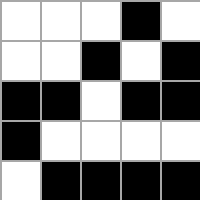[["white", "white", "white", "black", "white"], ["white", "white", "black", "white", "black"], ["black", "black", "white", "black", "black"], ["black", "white", "white", "white", "white"], ["white", "black", "black", "black", "black"]]